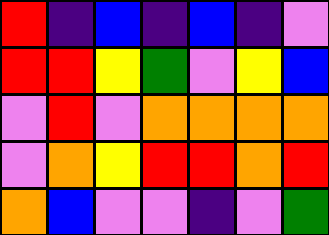[["red", "indigo", "blue", "indigo", "blue", "indigo", "violet"], ["red", "red", "yellow", "green", "violet", "yellow", "blue"], ["violet", "red", "violet", "orange", "orange", "orange", "orange"], ["violet", "orange", "yellow", "red", "red", "orange", "red"], ["orange", "blue", "violet", "violet", "indigo", "violet", "green"]]